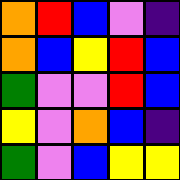[["orange", "red", "blue", "violet", "indigo"], ["orange", "blue", "yellow", "red", "blue"], ["green", "violet", "violet", "red", "blue"], ["yellow", "violet", "orange", "blue", "indigo"], ["green", "violet", "blue", "yellow", "yellow"]]